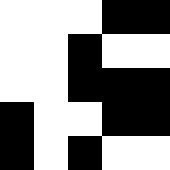[["white", "white", "white", "black", "black"], ["white", "white", "black", "white", "white"], ["white", "white", "black", "black", "black"], ["black", "white", "white", "black", "black"], ["black", "white", "black", "white", "white"]]